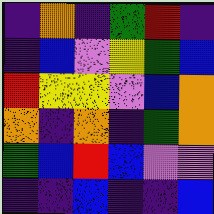[["indigo", "orange", "indigo", "green", "red", "indigo"], ["indigo", "blue", "violet", "yellow", "green", "blue"], ["red", "yellow", "yellow", "violet", "blue", "orange"], ["orange", "indigo", "orange", "indigo", "green", "orange"], ["green", "blue", "red", "blue", "violet", "violet"], ["indigo", "indigo", "blue", "indigo", "indigo", "blue"]]